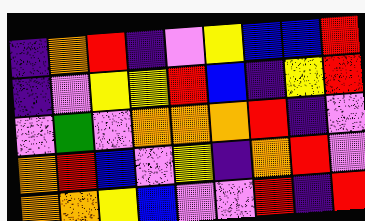[["indigo", "orange", "red", "indigo", "violet", "yellow", "blue", "blue", "red"], ["indigo", "violet", "yellow", "yellow", "red", "blue", "indigo", "yellow", "red"], ["violet", "green", "violet", "orange", "orange", "orange", "red", "indigo", "violet"], ["orange", "red", "blue", "violet", "yellow", "indigo", "orange", "red", "violet"], ["orange", "orange", "yellow", "blue", "violet", "violet", "red", "indigo", "red"]]